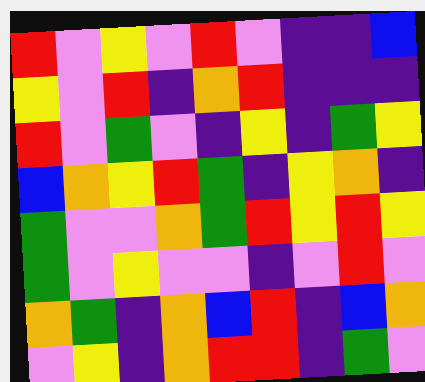[["red", "violet", "yellow", "violet", "red", "violet", "indigo", "indigo", "blue"], ["yellow", "violet", "red", "indigo", "orange", "red", "indigo", "indigo", "indigo"], ["red", "violet", "green", "violet", "indigo", "yellow", "indigo", "green", "yellow"], ["blue", "orange", "yellow", "red", "green", "indigo", "yellow", "orange", "indigo"], ["green", "violet", "violet", "orange", "green", "red", "yellow", "red", "yellow"], ["green", "violet", "yellow", "violet", "violet", "indigo", "violet", "red", "violet"], ["orange", "green", "indigo", "orange", "blue", "red", "indigo", "blue", "orange"], ["violet", "yellow", "indigo", "orange", "red", "red", "indigo", "green", "violet"]]